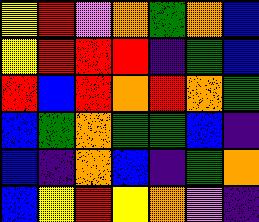[["yellow", "red", "violet", "orange", "green", "orange", "blue"], ["yellow", "red", "red", "red", "indigo", "green", "blue"], ["red", "blue", "red", "orange", "red", "orange", "green"], ["blue", "green", "orange", "green", "green", "blue", "indigo"], ["blue", "indigo", "orange", "blue", "indigo", "green", "orange"], ["blue", "yellow", "red", "yellow", "orange", "violet", "indigo"]]